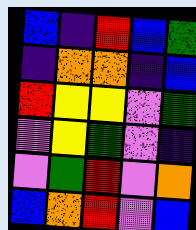[["blue", "indigo", "red", "blue", "green"], ["indigo", "orange", "orange", "indigo", "blue"], ["red", "yellow", "yellow", "violet", "green"], ["violet", "yellow", "green", "violet", "indigo"], ["violet", "green", "red", "violet", "orange"], ["blue", "orange", "red", "violet", "blue"]]